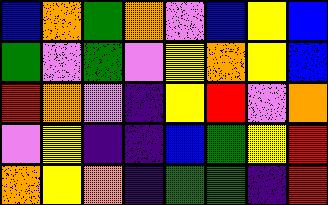[["blue", "orange", "green", "orange", "violet", "blue", "yellow", "blue"], ["green", "violet", "green", "violet", "yellow", "orange", "yellow", "blue"], ["red", "orange", "violet", "indigo", "yellow", "red", "violet", "orange"], ["violet", "yellow", "indigo", "indigo", "blue", "green", "yellow", "red"], ["orange", "yellow", "orange", "indigo", "green", "green", "indigo", "red"]]